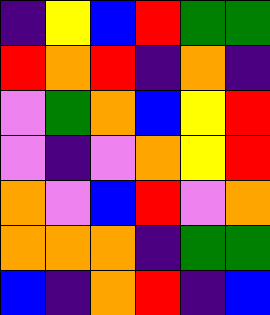[["indigo", "yellow", "blue", "red", "green", "green"], ["red", "orange", "red", "indigo", "orange", "indigo"], ["violet", "green", "orange", "blue", "yellow", "red"], ["violet", "indigo", "violet", "orange", "yellow", "red"], ["orange", "violet", "blue", "red", "violet", "orange"], ["orange", "orange", "orange", "indigo", "green", "green"], ["blue", "indigo", "orange", "red", "indigo", "blue"]]